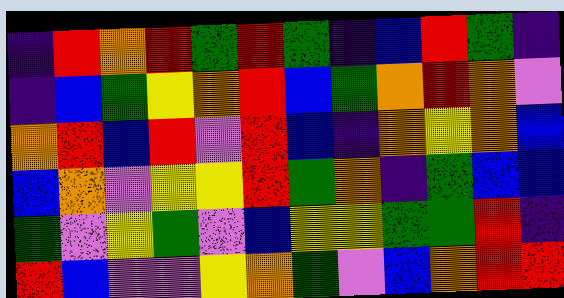[["indigo", "red", "orange", "red", "green", "red", "green", "indigo", "blue", "red", "green", "indigo"], ["indigo", "blue", "green", "yellow", "orange", "red", "blue", "green", "orange", "red", "orange", "violet"], ["orange", "red", "blue", "red", "violet", "red", "blue", "indigo", "orange", "yellow", "orange", "blue"], ["blue", "orange", "violet", "yellow", "yellow", "red", "green", "orange", "indigo", "green", "blue", "blue"], ["green", "violet", "yellow", "green", "violet", "blue", "yellow", "yellow", "green", "green", "red", "indigo"], ["red", "blue", "violet", "violet", "yellow", "orange", "green", "violet", "blue", "orange", "red", "red"]]